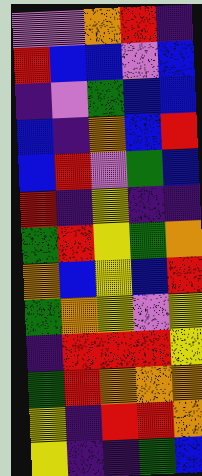[["violet", "violet", "orange", "red", "indigo"], ["red", "blue", "blue", "violet", "blue"], ["indigo", "violet", "green", "blue", "blue"], ["blue", "indigo", "orange", "blue", "red"], ["blue", "red", "violet", "green", "blue"], ["red", "indigo", "yellow", "indigo", "indigo"], ["green", "red", "yellow", "green", "orange"], ["orange", "blue", "yellow", "blue", "red"], ["green", "orange", "yellow", "violet", "yellow"], ["indigo", "red", "red", "red", "yellow"], ["green", "red", "orange", "orange", "orange"], ["yellow", "indigo", "red", "red", "orange"], ["yellow", "indigo", "indigo", "green", "blue"]]